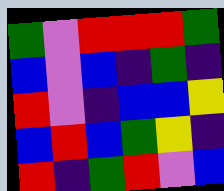[["green", "violet", "red", "red", "red", "green"], ["blue", "violet", "blue", "indigo", "green", "indigo"], ["red", "violet", "indigo", "blue", "blue", "yellow"], ["blue", "red", "blue", "green", "yellow", "indigo"], ["red", "indigo", "green", "red", "violet", "blue"]]